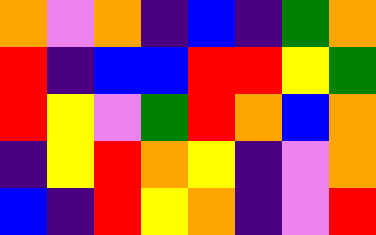[["orange", "violet", "orange", "indigo", "blue", "indigo", "green", "orange"], ["red", "indigo", "blue", "blue", "red", "red", "yellow", "green"], ["red", "yellow", "violet", "green", "red", "orange", "blue", "orange"], ["indigo", "yellow", "red", "orange", "yellow", "indigo", "violet", "orange"], ["blue", "indigo", "red", "yellow", "orange", "indigo", "violet", "red"]]